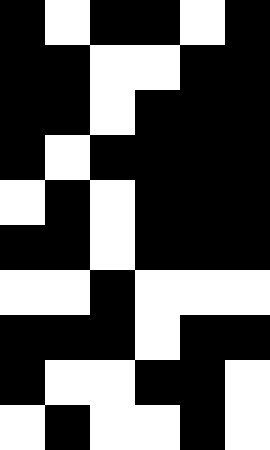[["black", "white", "black", "black", "white", "black"], ["black", "black", "white", "white", "black", "black"], ["black", "black", "white", "black", "black", "black"], ["black", "white", "black", "black", "black", "black"], ["white", "black", "white", "black", "black", "black"], ["black", "black", "white", "black", "black", "black"], ["white", "white", "black", "white", "white", "white"], ["black", "black", "black", "white", "black", "black"], ["black", "white", "white", "black", "black", "white"], ["white", "black", "white", "white", "black", "white"]]